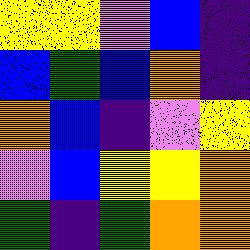[["yellow", "yellow", "violet", "blue", "indigo"], ["blue", "green", "blue", "orange", "indigo"], ["orange", "blue", "indigo", "violet", "yellow"], ["violet", "blue", "yellow", "yellow", "orange"], ["green", "indigo", "green", "orange", "orange"]]